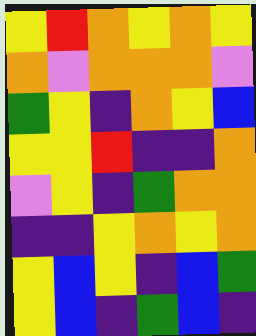[["yellow", "red", "orange", "yellow", "orange", "yellow"], ["orange", "violet", "orange", "orange", "orange", "violet"], ["green", "yellow", "indigo", "orange", "yellow", "blue"], ["yellow", "yellow", "red", "indigo", "indigo", "orange"], ["violet", "yellow", "indigo", "green", "orange", "orange"], ["indigo", "indigo", "yellow", "orange", "yellow", "orange"], ["yellow", "blue", "yellow", "indigo", "blue", "green"], ["yellow", "blue", "indigo", "green", "blue", "indigo"]]